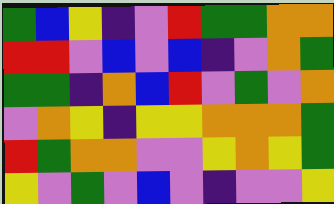[["green", "blue", "yellow", "indigo", "violet", "red", "green", "green", "orange", "orange"], ["red", "red", "violet", "blue", "violet", "blue", "indigo", "violet", "orange", "green"], ["green", "green", "indigo", "orange", "blue", "red", "violet", "green", "violet", "orange"], ["violet", "orange", "yellow", "indigo", "yellow", "yellow", "orange", "orange", "orange", "green"], ["red", "green", "orange", "orange", "violet", "violet", "yellow", "orange", "yellow", "green"], ["yellow", "violet", "green", "violet", "blue", "violet", "indigo", "violet", "violet", "yellow"]]